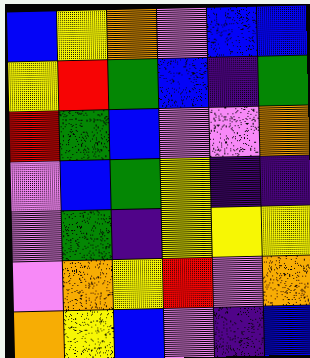[["blue", "yellow", "orange", "violet", "blue", "blue"], ["yellow", "red", "green", "blue", "indigo", "green"], ["red", "green", "blue", "violet", "violet", "orange"], ["violet", "blue", "green", "yellow", "indigo", "indigo"], ["violet", "green", "indigo", "yellow", "yellow", "yellow"], ["violet", "orange", "yellow", "red", "violet", "orange"], ["orange", "yellow", "blue", "violet", "indigo", "blue"]]